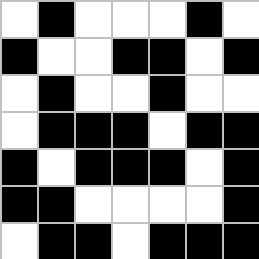[["white", "black", "white", "white", "white", "black", "white"], ["black", "white", "white", "black", "black", "white", "black"], ["white", "black", "white", "white", "black", "white", "white"], ["white", "black", "black", "black", "white", "black", "black"], ["black", "white", "black", "black", "black", "white", "black"], ["black", "black", "white", "white", "white", "white", "black"], ["white", "black", "black", "white", "black", "black", "black"]]